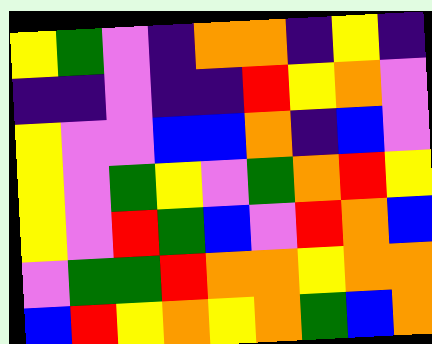[["yellow", "green", "violet", "indigo", "orange", "orange", "indigo", "yellow", "indigo"], ["indigo", "indigo", "violet", "indigo", "indigo", "red", "yellow", "orange", "violet"], ["yellow", "violet", "violet", "blue", "blue", "orange", "indigo", "blue", "violet"], ["yellow", "violet", "green", "yellow", "violet", "green", "orange", "red", "yellow"], ["yellow", "violet", "red", "green", "blue", "violet", "red", "orange", "blue"], ["violet", "green", "green", "red", "orange", "orange", "yellow", "orange", "orange"], ["blue", "red", "yellow", "orange", "yellow", "orange", "green", "blue", "orange"]]